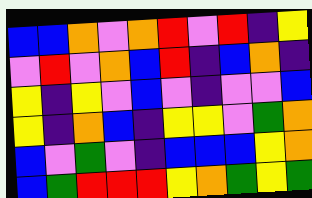[["blue", "blue", "orange", "violet", "orange", "red", "violet", "red", "indigo", "yellow"], ["violet", "red", "violet", "orange", "blue", "red", "indigo", "blue", "orange", "indigo"], ["yellow", "indigo", "yellow", "violet", "blue", "violet", "indigo", "violet", "violet", "blue"], ["yellow", "indigo", "orange", "blue", "indigo", "yellow", "yellow", "violet", "green", "orange"], ["blue", "violet", "green", "violet", "indigo", "blue", "blue", "blue", "yellow", "orange"], ["blue", "green", "red", "red", "red", "yellow", "orange", "green", "yellow", "green"]]